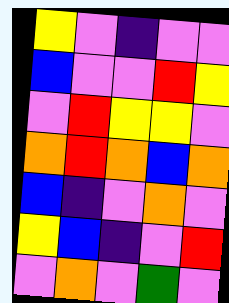[["yellow", "violet", "indigo", "violet", "violet"], ["blue", "violet", "violet", "red", "yellow"], ["violet", "red", "yellow", "yellow", "violet"], ["orange", "red", "orange", "blue", "orange"], ["blue", "indigo", "violet", "orange", "violet"], ["yellow", "blue", "indigo", "violet", "red"], ["violet", "orange", "violet", "green", "violet"]]